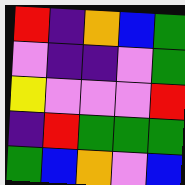[["red", "indigo", "orange", "blue", "green"], ["violet", "indigo", "indigo", "violet", "green"], ["yellow", "violet", "violet", "violet", "red"], ["indigo", "red", "green", "green", "green"], ["green", "blue", "orange", "violet", "blue"]]